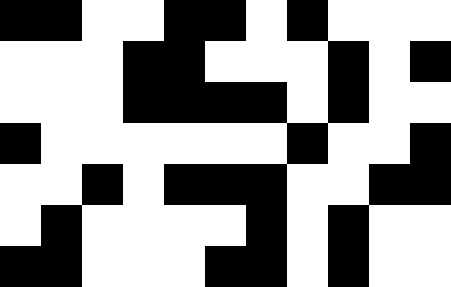[["black", "black", "white", "white", "black", "black", "white", "black", "white", "white", "white"], ["white", "white", "white", "black", "black", "white", "white", "white", "black", "white", "black"], ["white", "white", "white", "black", "black", "black", "black", "white", "black", "white", "white"], ["black", "white", "white", "white", "white", "white", "white", "black", "white", "white", "black"], ["white", "white", "black", "white", "black", "black", "black", "white", "white", "black", "black"], ["white", "black", "white", "white", "white", "white", "black", "white", "black", "white", "white"], ["black", "black", "white", "white", "white", "black", "black", "white", "black", "white", "white"]]